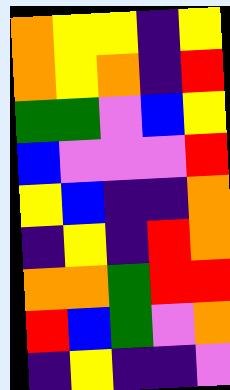[["orange", "yellow", "yellow", "indigo", "yellow"], ["orange", "yellow", "orange", "indigo", "red"], ["green", "green", "violet", "blue", "yellow"], ["blue", "violet", "violet", "violet", "red"], ["yellow", "blue", "indigo", "indigo", "orange"], ["indigo", "yellow", "indigo", "red", "orange"], ["orange", "orange", "green", "red", "red"], ["red", "blue", "green", "violet", "orange"], ["indigo", "yellow", "indigo", "indigo", "violet"]]